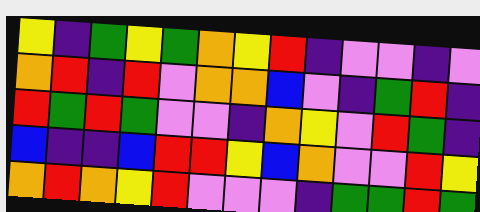[["yellow", "indigo", "green", "yellow", "green", "orange", "yellow", "red", "indigo", "violet", "violet", "indigo", "violet"], ["orange", "red", "indigo", "red", "violet", "orange", "orange", "blue", "violet", "indigo", "green", "red", "indigo"], ["red", "green", "red", "green", "violet", "violet", "indigo", "orange", "yellow", "violet", "red", "green", "indigo"], ["blue", "indigo", "indigo", "blue", "red", "red", "yellow", "blue", "orange", "violet", "violet", "red", "yellow"], ["orange", "red", "orange", "yellow", "red", "violet", "violet", "violet", "indigo", "green", "green", "red", "green"]]